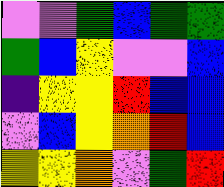[["violet", "violet", "green", "blue", "green", "green"], ["green", "blue", "yellow", "violet", "violet", "blue"], ["indigo", "yellow", "yellow", "red", "blue", "blue"], ["violet", "blue", "yellow", "orange", "red", "blue"], ["yellow", "yellow", "orange", "violet", "green", "red"]]